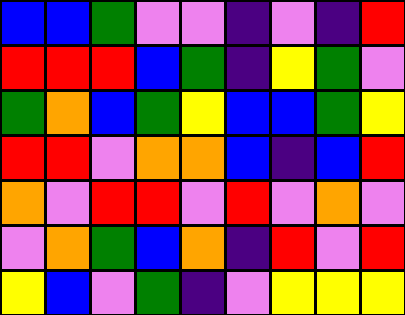[["blue", "blue", "green", "violet", "violet", "indigo", "violet", "indigo", "red"], ["red", "red", "red", "blue", "green", "indigo", "yellow", "green", "violet"], ["green", "orange", "blue", "green", "yellow", "blue", "blue", "green", "yellow"], ["red", "red", "violet", "orange", "orange", "blue", "indigo", "blue", "red"], ["orange", "violet", "red", "red", "violet", "red", "violet", "orange", "violet"], ["violet", "orange", "green", "blue", "orange", "indigo", "red", "violet", "red"], ["yellow", "blue", "violet", "green", "indigo", "violet", "yellow", "yellow", "yellow"]]